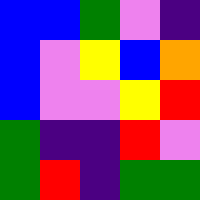[["blue", "blue", "green", "violet", "indigo"], ["blue", "violet", "yellow", "blue", "orange"], ["blue", "violet", "violet", "yellow", "red"], ["green", "indigo", "indigo", "red", "violet"], ["green", "red", "indigo", "green", "green"]]